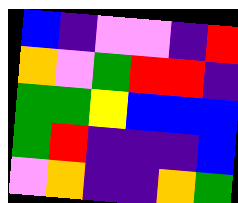[["blue", "indigo", "violet", "violet", "indigo", "red"], ["orange", "violet", "green", "red", "red", "indigo"], ["green", "green", "yellow", "blue", "blue", "blue"], ["green", "red", "indigo", "indigo", "indigo", "blue"], ["violet", "orange", "indigo", "indigo", "orange", "green"]]